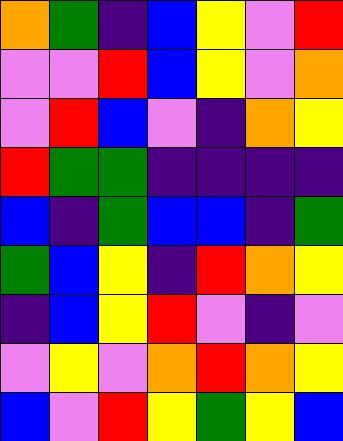[["orange", "green", "indigo", "blue", "yellow", "violet", "red"], ["violet", "violet", "red", "blue", "yellow", "violet", "orange"], ["violet", "red", "blue", "violet", "indigo", "orange", "yellow"], ["red", "green", "green", "indigo", "indigo", "indigo", "indigo"], ["blue", "indigo", "green", "blue", "blue", "indigo", "green"], ["green", "blue", "yellow", "indigo", "red", "orange", "yellow"], ["indigo", "blue", "yellow", "red", "violet", "indigo", "violet"], ["violet", "yellow", "violet", "orange", "red", "orange", "yellow"], ["blue", "violet", "red", "yellow", "green", "yellow", "blue"]]